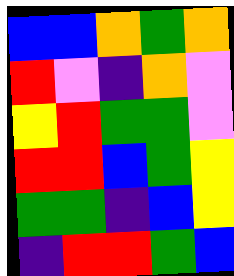[["blue", "blue", "orange", "green", "orange"], ["red", "violet", "indigo", "orange", "violet"], ["yellow", "red", "green", "green", "violet"], ["red", "red", "blue", "green", "yellow"], ["green", "green", "indigo", "blue", "yellow"], ["indigo", "red", "red", "green", "blue"]]